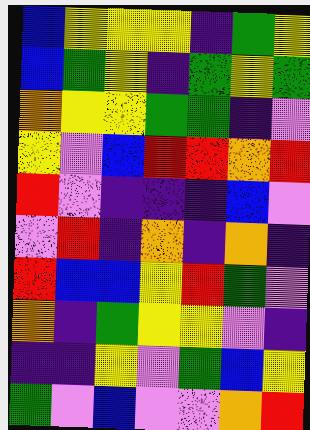[["blue", "yellow", "yellow", "yellow", "indigo", "green", "yellow"], ["blue", "green", "yellow", "indigo", "green", "yellow", "green"], ["orange", "yellow", "yellow", "green", "green", "indigo", "violet"], ["yellow", "violet", "blue", "red", "red", "orange", "red"], ["red", "violet", "indigo", "indigo", "indigo", "blue", "violet"], ["violet", "red", "indigo", "orange", "indigo", "orange", "indigo"], ["red", "blue", "blue", "yellow", "red", "green", "violet"], ["orange", "indigo", "green", "yellow", "yellow", "violet", "indigo"], ["indigo", "indigo", "yellow", "violet", "green", "blue", "yellow"], ["green", "violet", "blue", "violet", "violet", "orange", "red"]]